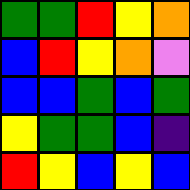[["green", "green", "red", "yellow", "orange"], ["blue", "red", "yellow", "orange", "violet"], ["blue", "blue", "green", "blue", "green"], ["yellow", "green", "green", "blue", "indigo"], ["red", "yellow", "blue", "yellow", "blue"]]